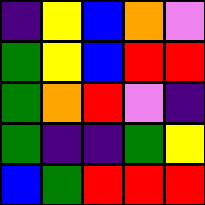[["indigo", "yellow", "blue", "orange", "violet"], ["green", "yellow", "blue", "red", "red"], ["green", "orange", "red", "violet", "indigo"], ["green", "indigo", "indigo", "green", "yellow"], ["blue", "green", "red", "red", "red"]]